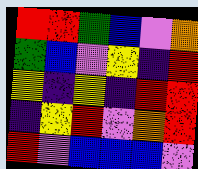[["red", "red", "green", "blue", "violet", "orange"], ["green", "blue", "violet", "yellow", "indigo", "red"], ["yellow", "indigo", "yellow", "indigo", "red", "red"], ["indigo", "yellow", "red", "violet", "orange", "red"], ["red", "violet", "blue", "blue", "blue", "violet"]]